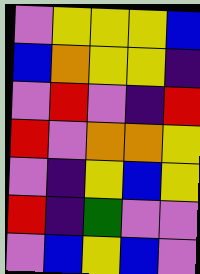[["violet", "yellow", "yellow", "yellow", "blue"], ["blue", "orange", "yellow", "yellow", "indigo"], ["violet", "red", "violet", "indigo", "red"], ["red", "violet", "orange", "orange", "yellow"], ["violet", "indigo", "yellow", "blue", "yellow"], ["red", "indigo", "green", "violet", "violet"], ["violet", "blue", "yellow", "blue", "violet"]]